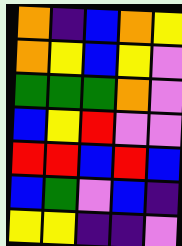[["orange", "indigo", "blue", "orange", "yellow"], ["orange", "yellow", "blue", "yellow", "violet"], ["green", "green", "green", "orange", "violet"], ["blue", "yellow", "red", "violet", "violet"], ["red", "red", "blue", "red", "blue"], ["blue", "green", "violet", "blue", "indigo"], ["yellow", "yellow", "indigo", "indigo", "violet"]]